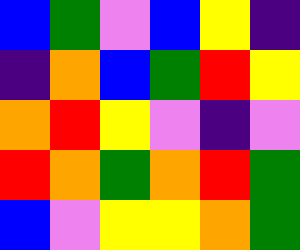[["blue", "green", "violet", "blue", "yellow", "indigo"], ["indigo", "orange", "blue", "green", "red", "yellow"], ["orange", "red", "yellow", "violet", "indigo", "violet"], ["red", "orange", "green", "orange", "red", "green"], ["blue", "violet", "yellow", "yellow", "orange", "green"]]